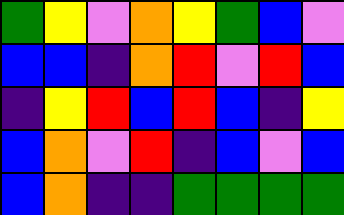[["green", "yellow", "violet", "orange", "yellow", "green", "blue", "violet"], ["blue", "blue", "indigo", "orange", "red", "violet", "red", "blue"], ["indigo", "yellow", "red", "blue", "red", "blue", "indigo", "yellow"], ["blue", "orange", "violet", "red", "indigo", "blue", "violet", "blue"], ["blue", "orange", "indigo", "indigo", "green", "green", "green", "green"]]